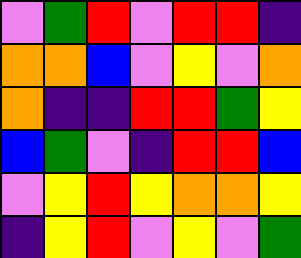[["violet", "green", "red", "violet", "red", "red", "indigo"], ["orange", "orange", "blue", "violet", "yellow", "violet", "orange"], ["orange", "indigo", "indigo", "red", "red", "green", "yellow"], ["blue", "green", "violet", "indigo", "red", "red", "blue"], ["violet", "yellow", "red", "yellow", "orange", "orange", "yellow"], ["indigo", "yellow", "red", "violet", "yellow", "violet", "green"]]